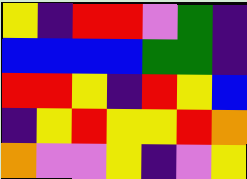[["yellow", "indigo", "red", "red", "violet", "green", "indigo"], ["blue", "blue", "blue", "blue", "green", "green", "indigo"], ["red", "red", "yellow", "indigo", "red", "yellow", "blue"], ["indigo", "yellow", "red", "yellow", "yellow", "red", "orange"], ["orange", "violet", "violet", "yellow", "indigo", "violet", "yellow"]]